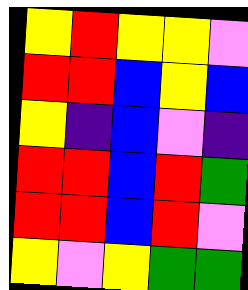[["yellow", "red", "yellow", "yellow", "violet"], ["red", "red", "blue", "yellow", "blue"], ["yellow", "indigo", "blue", "violet", "indigo"], ["red", "red", "blue", "red", "green"], ["red", "red", "blue", "red", "violet"], ["yellow", "violet", "yellow", "green", "green"]]